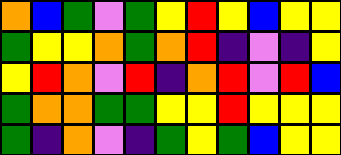[["orange", "blue", "green", "violet", "green", "yellow", "red", "yellow", "blue", "yellow", "yellow"], ["green", "yellow", "yellow", "orange", "green", "orange", "red", "indigo", "violet", "indigo", "yellow"], ["yellow", "red", "orange", "violet", "red", "indigo", "orange", "red", "violet", "red", "blue"], ["green", "orange", "orange", "green", "green", "yellow", "yellow", "red", "yellow", "yellow", "yellow"], ["green", "indigo", "orange", "violet", "indigo", "green", "yellow", "green", "blue", "yellow", "yellow"]]